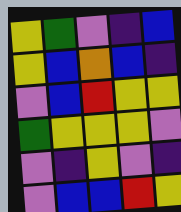[["yellow", "green", "violet", "indigo", "blue"], ["yellow", "blue", "orange", "blue", "indigo"], ["violet", "blue", "red", "yellow", "yellow"], ["green", "yellow", "yellow", "yellow", "violet"], ["violet", "indigo", "yellow", "violet", "indigo"], ["violet", "blue", "blue", "red", "yellow"]]